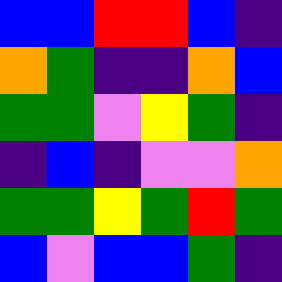[["blue", "blue", "red", "red", "blue", "indigo"], ["orange", "green", "indigo", "indigo", "orange", "blue"], ["green", "green", "violet", "yellow", "green", "indigo"], ["indigo", "blue", "indigo", "violet", "violet", "orange"], ["green", "green", "yellow", "green", "red", "green"], ["blue", "violet", "blue", "blue", "green", "indigo"]]